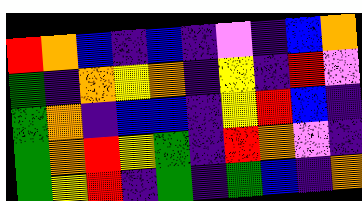[["red", "orange", "blue", "indigo", "blue", "indigo", "violet", "indigo", "blue", "orange"], ["green", "indigo", "orange", "yellow", "orange", "indigo", "yellow", "indigo", "red", "violet"], ["green", "orange", "indigo", "blue", "blue", "indigo", "yellow", "red", "blue", "indigo"], ["green", "orange", "red", "yellow", "green", "indigo", "red", "orange", "violet", "indigo"], ["green", "yellow", "red", "indigo", "green", "indigo", "green", "blue", "indigo", "orange"]]